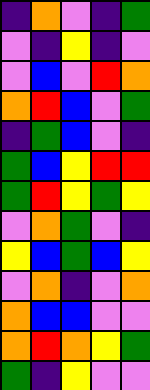[["indigo", "orange", "violet", "indigo", "green"], ["violet", "indigo", "yellow", "indigo", "violet"], ["violet", "blue", "violet", "red", "orange"], ["orange", "red", "blue", "violet", "green"], ["indigo", "green", "blue", "violet", "indigo"], ["green", "blue", "yellow", "red", "red"], ["green", "red", "yellow", "green", "yellow"], ["violet", "orange", "green", "violet", "indigo"], ["yellow", "blue", "green", "blue", "yellow"], ["violet", "orange", "indigo", "violet", "orange"], ["orange", "blue", "blue", "violet", "violet"], ["orange", "red", "orange", "yellow", "green"], ["green", "indigo", "yellow", "violet", "violet"]]